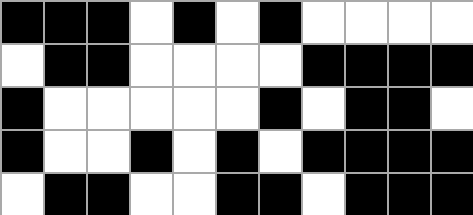[["black", "black", "black", "white", "black", "white", "black", "white", "white", "white", "white"], ["white", "black", "black", "white", "white", "white", "white", "black", "black", "black", "black"], ["black", "white", "white", "white", "white", "white", "black", "white", "black", "black", "white"], ["black", "white", "white", "black", "white", "black", "white", "black", "black", "black", "black"], ["white", "black", "black", "white", "white", "black", "black", "white", "black", "black", "black"]]